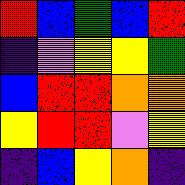[["red", "blue", "green", "blue", "red"], ["indigo", "violet", "yellow", "yellow", "green"], ["blue", "red", "red", "orange", "orange"], ["yellow", "red", "red", "violet", "yellow"], ["indigo", "blue", "yellow", "orange", "indigo"]]